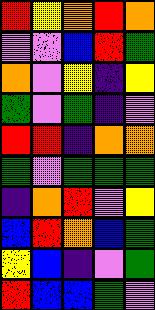[["red", "yellow", "orange", "red", "orange"], ["violet", "violet", "blue", "red", "green"], ["orange", "violet", "yellow", "indigo", "yellow"], ["green", "violet", "green", "indigo", "violet"], ["red", "red", "indigo", "orange", "orange"], ["green", "violet", "green", "green", "green"], ["indigo", "orange", "red", "violet", "yellow"], ["blue", "red", "orange", "blue", "green"], ["yellow", "blue", "indigo", "violet", "green"], ["red", "blue", "blue", "green", "violet"]]